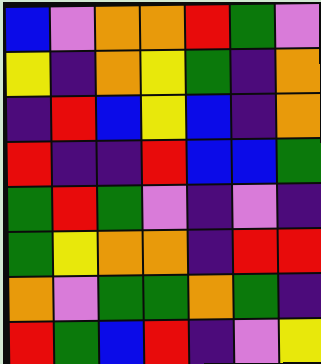[["blue", "violet", "orange", "orange", "red", "green", "violet"], ["yellow", "indigo", "orange", "yellow", "green", "indigo", "orange"], ["indigo", "red", "blue", "yellow", "blue", "indigo", "orange"], ["red", "indigo", "indigo", "red", "blue", "blue", "green"], ["green", "red", "green", "violet", "indigo", "violet", "indigo"], ["green", "yellow", "orange", "orange", "indigo", "red", "red"], ["orange", "violet", "green", "green", "orange", "green", "indigo"], ["red", "green", "blue", "red", "indigo", "violet", "yellow"]]